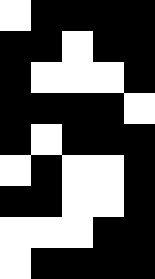[["white", "black", "black", "black", "black"], ["black", "black", "white", "black", "black"], ["black", "white", "white", "white", "black"], ["black", "black", "black", "black", "white"], ["black", "white", "black", "black", "black"], ["white", "black", "white", "white", "black"], ["black", "black", "white", "white", "black"], ["white", "white", "white", "black", "black"], ["white", "black", "black", "black", "black"]]